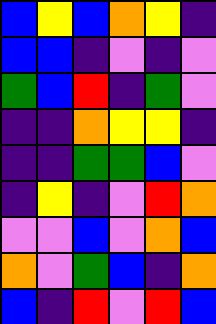[["blue", "yellow", "blue", "orange", "yellow", "indigo"], ["blue", "blue", "indigo", "violet", "indigo", "violet"], ["green", "blue", "red", "indigo", "green", "violet"], ["indigo", "indigo", "orange", "yellow", "yellow", "indigo"], ["indigo", "indigo", "green", "green", "blue", "violet"], ["indigo", "yellow", "indigo", "violet", "red", "orange"], ["violet", "violet", "blue", "violet", "orange", "blue"], ["orange", "violet", "green", "blue", "indigo", "orange"], ["blue", "indigo", "red", "violet", "red", "blue"]]